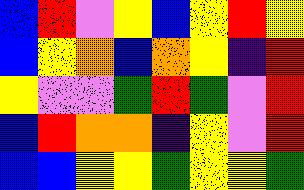[["blue", "red", "violet", "yellow", "blue", "yellow", "red", "yellow"], ["blue", "yellow", "orange", "blue", "orange", "yellow", "indigo", "red"], ["yellow", "violet", "violet", "green", "red", "green", "violet", "red"], ["blue", "red", "orange", "orange", "indigo", "yellow", "violet", "red"], ["blue", "blue", "yellow", "yellow", "green", "yellow", "yellow", "green"]]